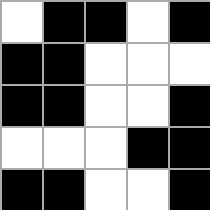[["white", "black", "black", "white", "black"], ["black", "black", "white", "white", "white"], ["black", "black", "white", "white", "black"], ["white", "white", "white", "black", "black"], ["black", "black", "white", "white", "black"]]